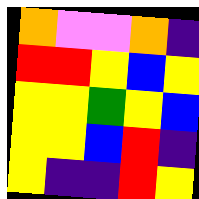[["orange", "violet", "violet", "orange", "indigo"], ["red", "red", "yellow", "blue", "yellow"], ["yellow", "yellow", "green", "yellow", "blue"], ["yellow", "yellow", "blue", "red", "indigo"], ["yellow", "indigo", "indigo", "red", "yellow"]]